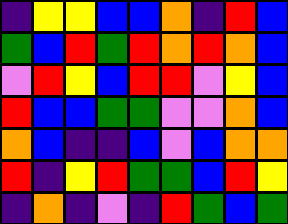[["indigo", "yellow", "yellow", "blue", "blue", "orange", "indigo", "red", "blue"], ["green", "blue", "red", "green", "red", "orange", "red", "orange", "blue"], ["violet", "red", "yellow", "blue", "red", "red", "violet", "yellow", "blue"], ["red", "blue", "blue", "green", "green", "violet", "violet", "orange", "blue"], ["orange", "blue", "indigo", "indigo", "blue", "violet", "blue", "orange", "orange"], ["red", "indigo", "yellow", "red", "green", "green", "blue", "red", "yellow"], ["indigo", "orange", "indigo", "violet", "indigo", "red", "green", "blue", "green"]]